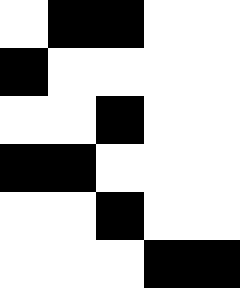[["white", "black", "black", "white", "white"], ["black", "white", "white", "white", "white"], ["white", "white", "black", "white", "white"], ["black", "black", "white", "white", "white"], ["white", "white", "black", "white", "white"], ["white", "white", "white", "black", "black"]]